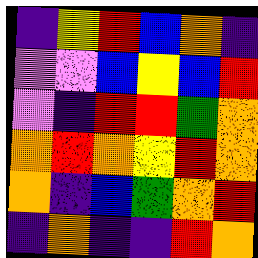[["indigo", "yellow", "red", "blue", "orange", "indigo"], ["violet", "violet", "blue", "yellow", "blue", "red"], ["violet", "indigo", "red", "red", "green", "orange"], ["orange", "red", "orange", "yellow", "red", "orange"], ["orange", "indigo", "blue", "green", "orange", "red"], ["indigo", "orange", "indigo", "indigo", "red", "orange"]]